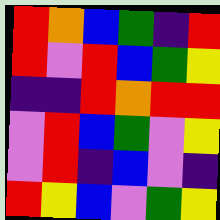[["red", "orange", "blue", "green", "indigo", "red"], ["red", "violet", "red", "blue", "green", "yellow"], ["indigo", "indigo", "red", "orange", "red", "red"], ["violet", "red", "blue", "green", "violet", "yellow"], ["violet", "red", "indigo", "blue", "violet", "indigo"], ["red", "yellow", "blue", "violet", "green", "yellow"]]